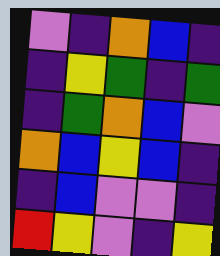[["violet", "indigo", "orange", "blue", "indigo"], ["indigo", "yellow", "green", "indigo", "green"], ["indigo", "green", "orange", "blue", "violet"], ["orange", "blue", "yellow", "blue", "indigo"], ["indigo", "blue", "violet", "violet", "indigo"], ["red", "yellow", "violet", "indigo", "yellow"]]